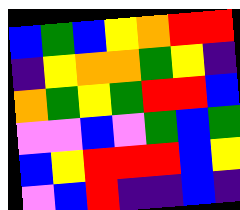[["blue", "green", "blue", "yellow", "orange", "red", "red"], ["indigo", "yellow", "orange", "orange", "green", "yellow", "indigo"], ["orange", "green", "yellow", "green", "red", "red", "blue"], ["violet", "violet", "blue", "violet", "green", "blue", "green"], ["blue", "yellow", "red", "red", "red", "blue", "yellow"], ["violet", "blue", "red", "indigo", "indigo", "blue", "indigo"]]